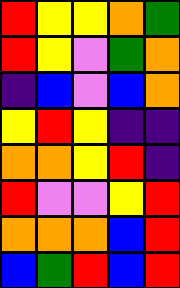[["red", "yellow", "yellow", "orange", "green"], ["red", "yellow", "violet", "green", "orange"], ["indigo", "blue", "violet", "blue", "orange"], ["yellow", "red", "yellow", "indigo", "indigo"], ["orange", "orange", "yellow", "red", "indigo"], ["red", "violet", "violet", "yellow", "red"], ["orange", "orange", "orange", "blue", "red"], ["blue", "green", "red", "blue", "red"]]